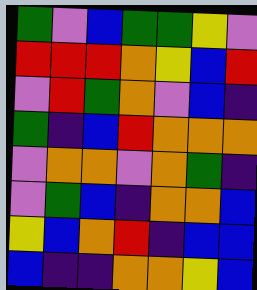[["green", "violet", "blue", "green", "green", "yellow", "violet"], ["red", "red", "red", "orange", "yellow", "blue", "red"], ["violet", "red", "green", "orange", "violet", "blue", "indigo"], ["green", "indigo", "blue", "red", "orange", "orange", "orange"], ["violet", "orange", "orange", "violet", "orange", "green", "indigo"], ["violet", "green", "blue", "indigo", "orange", "orange", "blue"], ["yellow", "blue", "orange", "red", "indigo", "blue", "blue"], ["blue", "indigo", "indigo", "orange", "orange", "yellow", "blue"]]